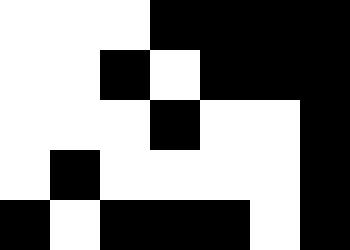[["white", "white", "white", "black", "black", "black", "black"], ["white", "white", "black", "white", "black", "black", "black"], ["white", "white", "white", "black", "white", "white", "black"], ["white", "black", "white", "white", "white", "white", "black"], ["black", "white", "black", "black", "black", "white", "black"]]